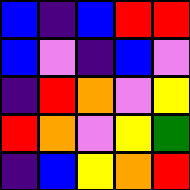[["blue", "indigo", "blue", "red", "red"], ["blue", "violet", "indigo", "blue", "violet"], ["indigo", "red", "orange", "violet", "yellow"], ["red", "orange", "violet", "yellow", "green"], ["indigo", "blue", "yellow", "orange", "red"]]